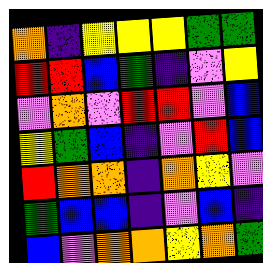[["orange", "indigo", "yellow", "yellow", "yellow", "green", "green"], ["red", "red", "blue", "green", "indigo", "violet", "yellow"], ["violet", "orange", "violet", "red", "red", "violet", "blue"], ["yellow", "green", "blue", "indigo", "violet", "red", "blue"], ["red", "orange", "orange", "indigo", "orange", "yellow", "violet"], ["green", "blue", "blue", "indigo", "violet", "blue", "indigo"], ["blue", "violet", "orange", "orange", "yellow", "orange", "green"]]